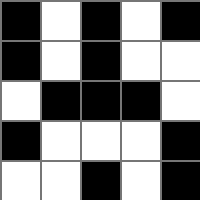[["black", "white", "black", "white", "black"], ["black", "white", "black", "white", "white"], ["white", "black", "black", "black", "white"], ["black", "white", "white", "white", "black"], ["white", "white", "black", "white", "black"]]